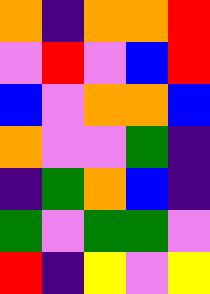[["orange", "indigo", "orange", "orange", "red"], ["violet", "red", "violet", "blue", "red"], ["blue", "violet", "orange", "orange", "blue"], ["orange", "violet", "violet", "green", "indigo"], ["indigo", "green", "orange", "blue", "indigo"], ["green", "violet", "green", "green", "violet"], ["red", "indigo", "yellow", "violet", "yellow"]]